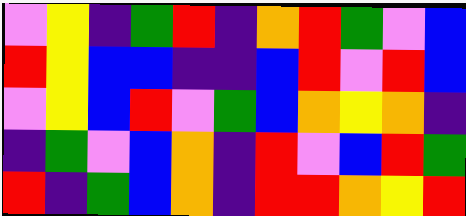[["violet", "yellow", "indigo", "green", "red", "indigo", "orange", "red", "green", "violet", "blue"], ["red", "yellow", "blue", "blue", "indigo", "indigo", "blue", "red", "violet", "red", "blue"], ["violet", "yellow", "blue", "red", "violet", "green", "blue", "orange", "yellow", "orange", "indigo"], ["indigo", "green", "violet", "blue", "orange", "indigo", "red", "violet", "blue", "red", "green"], ["red", "indigo", "green", "blue", "orange", "indigo", "red", "red", "orange", "yellow", "red"]]